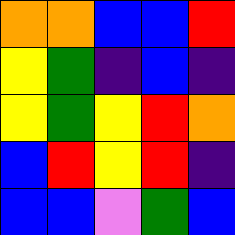[["orange", "orange", "blue", "blue", "red"], ["yellow", "green", "indigo", "blue", "indigo"], ["yellow", "green", "yellow", "red", "orange"], ["blue", "red", "yellow", "red", "indigo"], ["blue", "blue", "violet", "green", "blue"]]